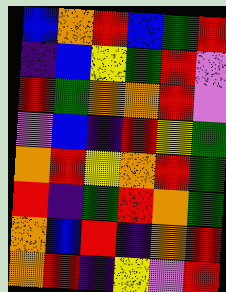[["blue", "orange", "red", "blue", "green", "red"], ["indigo", "blue", "yellow", "green", "red", "violet"], ["red", "green", "orange", "orange", "red", "violet"], ["violet", "blue", "indigo", "red", "yellow", "green"], ["orange", "red", "yellow", "orange", "red", "green"], ["red", "indigo", "green", "red", "orange", "green"], ["orange", "blue", "red", "indigo", "orange", "red"], ["orange", "red", "indigo", "yellow", "violet", "red"]]